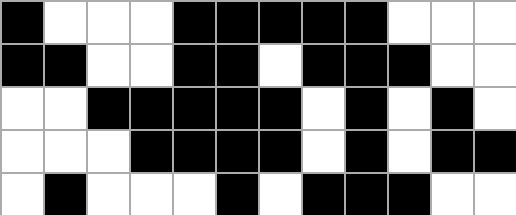[["black", "white", "white", "white", "black", "black", "black", "black", "black", "white", "white", "white"], ["black", "black", "white", "white", "black", "black", "white", "black", "black", "black", "white", "white"], ["white", "white", "black", "black", "black", "black", "black", "white", "black", "white", "black", "white"], ["white", "white", "white", "black", "black", "black", "black", "white", "black", "white", "black", "black"], ["white", "black", "white", "white", "white", "black", "white", "black", "black", "black", "white", "white"]]